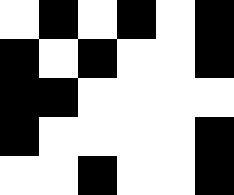[["white", "black", "white", "black", "white", "black"], ["black", "white", "black", "white", "white", "black"], ["black", "black", "white", "white", "white", "white"], ["black", "white", "white", "white", "white", "black"], ["white", "white", "black", "white", "white", "black"]]